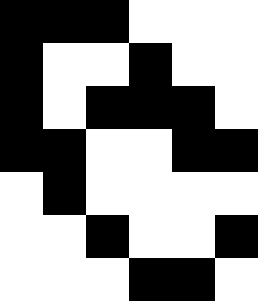[["black", "black", "black", "white", "white", "white"], ["black", "white", "white", "black", "white", "white"], ["black", "white", "black", "black", "black", "white"], ["black", "black", "white", "white", "black", "black"], ["white", "black", "white", "white", "white", "white"], ["white", "white", "black", "white", "white", "black"], ["white", "white", "white", "black", "black", "white"]]